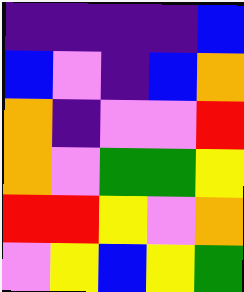[["indigo", "indigo", "indigo", "indigo", "blue"], ["blue", "violet", "indigo", "blue", "orange"], ["orange", "indigo", "violet", "violet", "red"], ["orange", "violet", "green", "green", "yellow"], ["red", "red", "yellow", "violet", "orange"], ["violet", "yellow", "blue", "yellow", "green"]]